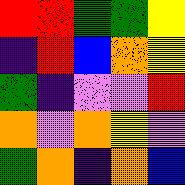[["red", "red", "green", "green", "yellow"], ["indigo", "red", "blue", "orange", "yellow"], ["green", "indigo", "violet", "violet", "red"], ["orange", "violet", "orange", "yellow", "violet"], ["green", "orange", "indigo", "orange", "blue"]]